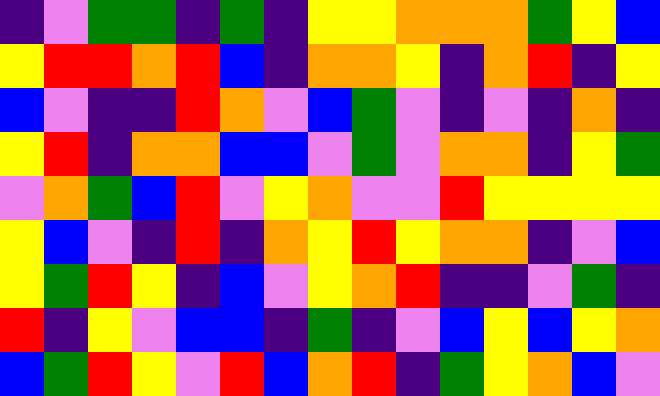[["indigo", "violet", "green", "green", "indigo", "green", "indigo", "yellow", "yellow", "orange", "orange", "orange", "green", "yellow", "blue"], ["yellow", "red", "red", "orange", "red", "blue", "indigo", "orange", "orange", "yellow", "indigo", "orange", "red", "indigo", "yellow"], ["blue", "violet", "indigo", "indigo", "red", "orange", "violet", "blue", "green", "violet", "indigo", "violet", "indigo", "orange", "indigo"], ["yellow", "red", "indigo", "orange", "orange", "blue", "blue", "violet", "green", "violet", "orange", "orange", "indigo", "yellow", "green"], ["violet", "orange", "green", "blue", "red", "violet", "yellow", "orange", "violet", "violet", "red", "yellow", "yellow", "yellow", "yellow"], ["yellow", "blue", "violet", "indigo", "red", "indigo", "orange", "yellow", "red", "yellow", "orange", "orange", "indigo", "violet", "blue"], ["yellow", "green", "red", "yellow", "indigo", "blue", "violet", "yellow", "orange", "red", "indigo", "indigo", "violet", "green", "indigo"], ["red", "indigo", "yellow", "violet", "blue", "blue", "indigo", "green", "indigo", "violet", "blue", "yellow", "blue", "yellow", "orange"], ["blue", "green", "red", "yellow", "violet", "red", "blue", "orange", "red", "indigo", "green", "yellow", "orange", "blue", "violet"]]